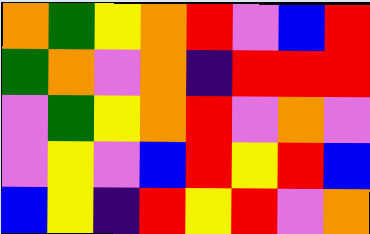[["orange", "green", "yellow", "orange", "red", "violet", "blue", "red"], ["green", "orange", "violet", "orange", "indigo", "red", "red", "red"], ["violet", "green", "yellow", "orange", "red", "violet", "orange", "violet"], ["violet", "yellow", "violet", "blue", "red", "yellow", "red", "blue"], ["blue", "yellow", "indigo", "red", "yellow", "red", "violet", "orange"]]